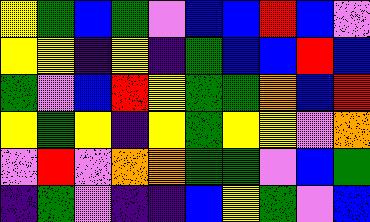[["yellow", "green", "blue", "green", "violet", "blue", "blue", "red", "blue", "violet"], ["yellow", "yellow", "indigo", "yellow", "indigo", "green", "blue", "blue", "red", "blue"], ["green", "violet", "blue", "red", "yellow", "green", "green", "orange", "blue", "red"], ["yellow", "green", "yellow", "indigo", "yellow", "green", "yellow", "yellow", "violet", "orange"], ["violet", "red", "violet", "orange", "orange", "green", "green", "violet", "blue", "green"], ["indigo", "green", "violet", "indigo", "indigo", "blue", "yellow", "green", "violet", "blue"]]